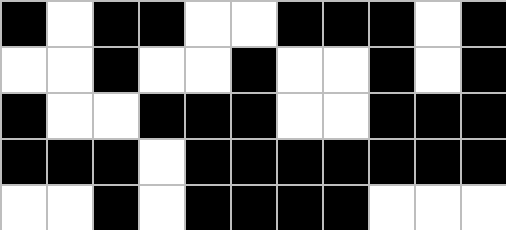[["black", "white", "black", "black", "white", "white", "black", "black", "black", "white", "black"], ["white", "white", "black", "white", "white", "black", "white", "white", "black", "white", "black"], ["black", "white", "white", "black", "black", "black", "white", "white", "black", "black", "black"], ["black", "black", "black", "white", "black", "black", "black", "black", "black", "black", "black"], ["white", "white", "black", "white", "black", "black", "black", "black", "white", "white", "white"]]